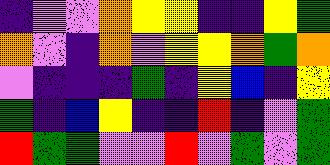[["indigo", "violet", "violet", "orange", "yellow", "yellow", "indigo", "indigo", "yellow", "green"], ["orange", "violet", "indigo", "orange", "violet", "yellow", "yellow", "orange", "green", "orange"], ["violet", "indigo", "indigo", "indigo", "green", "indigo", "yellow", "blue", "indigo", "yellow"], ["green", "indigo", "blue", "yellow", "indigo", "indigo", "red", "indigo", "violet", "green"], ["red", "green", "green", "violet", "violet", "red", "violet", "green", "violet", "green"]]